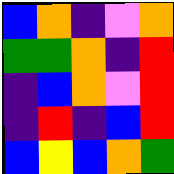[["blue", "orange", "indigo", "violet", "orange"], ["green", "green", "orange", "indigo", "red"], ["indigo", "blue", "orange", "violet", "red"], ["indigo", "red", "indigo", "blue", "red"], ["blue", "yellow", "blue", "orange", "green"]]